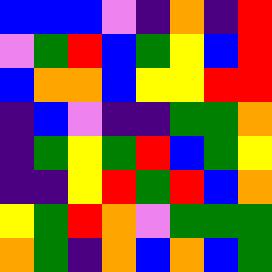[["blue", "blue", "blue", "violet", "indigo", "orange", "indigo", "red"], ["violet", "green", "red", "blue", "green", "yellow", "blue", "red"], ["blue", "orange", "orange", "blue", "yellow", "yellow", "red", "red"], ["indigo", "blue", "violet", "indigo", "indigo", "green", "green", "orange"], ["indigo", "green", "yellow", "green", "red", "blue", "green", "yellow"], ["indigo", "indigo", "yellow", "red", "green", "red", "blue", "orange"], ["yellow", "green", "red", "orange", "violet", "green", "green", "green"], ["orange", "green", "indigo", "orange", "blue", "orange", "blue", "green"]]